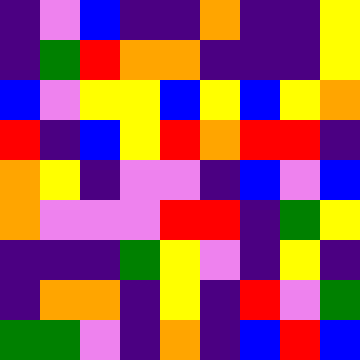[["indigo", "violet", "blue", "indigo", "indigo", "orange", "indigo", "indigo", "yellow"], ["indigo", "green", "red", "orange", "orange", "indigo", "indigo", "indigo", "yellow"], ["blue", "violet", "yellow", "yellow", "blue", "yellow", "blue", "yellow", "orange"], ["red", "indigo", "blue", "yellow", "red", "orange", "red", "red", "indigo"], ["orange", "yellow", "indigo", "violet", "violet", "indigo", "blue", "violet", "blue"], ["orange", "violet", "violet", "violet", "red", "red", "indigo", "green", "yellow"], ["indigo", "indigo", "indigo", "green", "yellow", "violet", "indigo", "yellow", "indigo"], ["indigo", "orange", "orange", "indigo", "yellow", "indigo", "red", "violet", "green"], ["green", "green", "violet", "indigo", "orange", "indigo", "blue", "red", "blue"]]